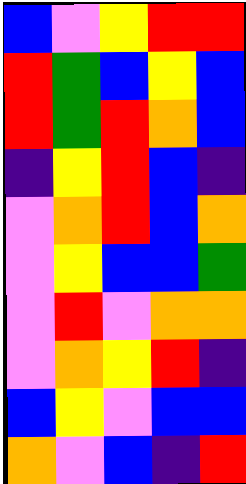[["blue", "violet", "yellow", "red", "red"], ["red", "green", "blue", "yellow", "blue"], ["red", "green", "red", "orange", "blue"], ["indigo", "yellow", "red", "blue", "indigo"], ["violet", "orange", "red", "blue", "orange"], ["violet", "yellow", "blue", "blue", "green"], ["violet", "red", "violet", "orange", "orange"], ["violet", "orange", "yellow", "red", "indigo"], ["blue", "yellow", "violet", "blue", "blue"], ["orange", "violet", "blue", "indigo", "red"]]